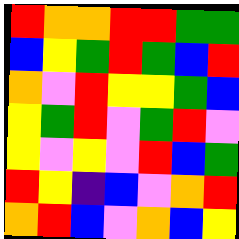[["red", "orange", "orange", "red", "red", "green", "green"], ["blue", "yellow", "green", "red", "green", "blue", "red"], ["orange", "violet", "red", "yellow", "yellow", "green", "blue"], ["yellow", "green", "red", "violet", "green", "red", "violet"], ["yellow", "violet", "yellow", "violet", "red", "blue", "green"], ["red", "yellow", "indigo", "blue", "violet", "orange", "red"], ["orange", "red", "blue", "violet", "orange", "blue", "yellow"]]